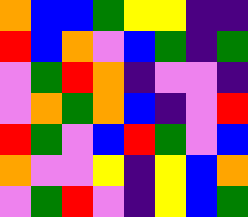[["orange", "blue", "blue", "green", "yellow", "yellow", "indigo", "indigo"], ["red", "blue", "orange", "violet", "blue", "green", "indigo", "green"], ["violet", "green", "red", "orange", "indigo", "violet", "violet", "indigo"], ["violet", "orange", "green", "orange", "blue", "indigo", "violet", "red"], ["red", "green", "violet", "blue", "red", "green", "violet", "blue"], ["orange", "violet", "violet", "yellow", "indigo", "yellow", "blue", "orange"], ["violet", "green", "red", "violet", "indigo", "yellow", "blue", "green"]]